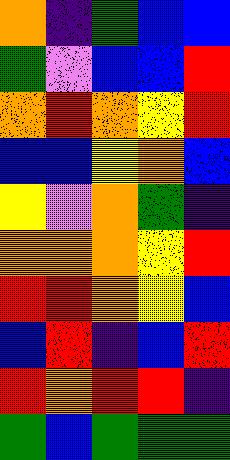[["orange", "indigo", "green", "blue", "blue"], ["green", "violet", "blue", "blue", "red"], ["orange", "red", "orange", "yellow", "red"], ["blue", "blue", "yellow", "orange", "blue"], ["yellow", "violet", "orange", "green", "indigo"], ["orange", "orange", "orange", "yellow", "red"], ["red", "red", "orange", "yellow", "blue"], ["blue", "red", "indigo", "blue", "red"], ["red", "orange", "red", "red", "indigo"], ["green", "blue", "green", "green", "green"]]